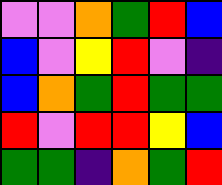[["violet", "violet", "orange", "green", "red", "blue"], ["blue", "violet", "yellow", "red", "violet", "indigo"], ["blue", "orange", "green", "red", "green", "green"], ["red", "violet", "red", "red", "yellow", "blue"], ["green", "green", "indigo", "orange", "green", "red"]]